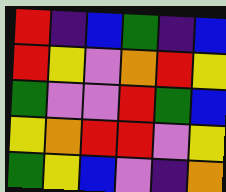[["red", "indigo", "blue", "green", "indigo", "blue"], ["red", "yellow", "violet", "orange", "red", "yellow"], ["green", "violet", "violet", "red", "green", "blue"], ["yellow", "orange", "red", "red", "violet", "yellow"], ["green", "yellow", "blue", "violet", "indigo", "orange"]]